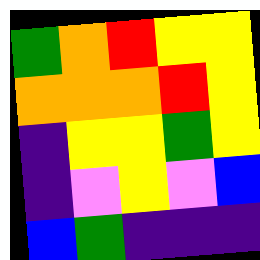[["green", "orange", "red", "yellow", "yellow"], ["orange", "orange", "orange", "red", "yellow"], ["indigo", "yellow", "yellow", "green", "yellow"], ["indigo", "violet", "yellow", "violet", "blue"], ["blue", "green", "indigo", "indigo", "indigo"]]